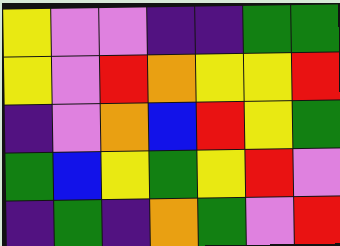[["yellow", "violet", "violet", "indigo", "indigo", "green", "green"], ["yellow", "violet", "red", "orange", "yellow", "yellow", "red"], ["indigo", "violet", "orange", "blue", "red", "yellow", "green"], ["green", "blue", "yellow", "green", "yellow", "red", "violet"], ["indigo", "green", "indigo", "orange", "green", "violet", "red"]]